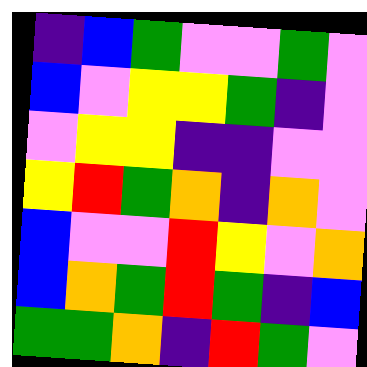[["indigo", "blue", "green", "violet", "violet", "green", "violet"], ["blue", "violet", "yellow", "yellow", "green", "indigo", "violet"], ["violet", "yellow", "yellow", "indigo", "indigo", "violet", "violet"], ["yellow", "red", "green", "orange", "indigo", "orange", "violet"], ["blue", "violet", "violet", "red", "yellow", "violet", "orange"], ["blue", "orange", "green", "red", "green", "indigo", "blue"], ["green", "green", "orange", "indigo", "red", "green", "violet"]]